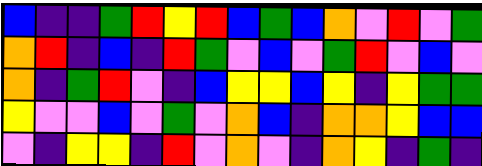[["blue", "indigo", "indigo", "green", "red", "yellow", "red", "blue", "green", "blue", "orange", "violet", "red", "violet", "green"], ["orange", "red", "indigo", "blue", "indigo", "red", "green", "violet", "blue", "violet", "green", "red", "violet", "blue", "violet"], ["orange", "indigo", "green", "red", "violet", "indigo", "blue", "yellow", "yellow", "blue", "yellow", "indigo", "yellow", "green", "green"], ["yellow", "violet", "violet", "blue", "violet", "green", "violet", "orange", "blue", "indigo", "orange", "orange", "yellow", "blue", "blue"], ["violet", "indigo", "yellow", "yellow", "indigo", "red", "violet", "orange", "violet", "indigo", "orange", "yellow", "indigo", "green", "indigo"]]